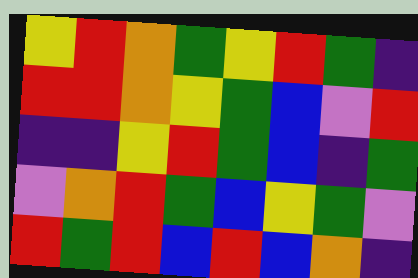[["yellow", "red", "orange", "green", "yellow", "red", "green", "indigo"], ["red", "red", "orange", "yellow", "green", "blue", "violet", "red"], ["indigo", "indigo", "yellow", "red", "green", "blue", "indigo", "green"], ["violet", "orange", "red", "green", "blue", "yellow", "green", "violet"], ["red", "green", "red", "blue", "red", "blue", "orange", "indigo"]]